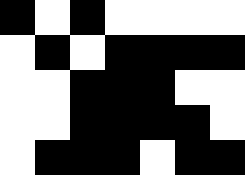[["black", "white", "black", "white", "white", "white", "white"], ["white", "black", "white", "black", "black", "black", "black"], ["white", "white", "black", "black", "black", "white", "white"], ["white", "white", "black", "black", "black", "black", "white"], ["white", "black", "black", "black", "white", "black", "black"]]